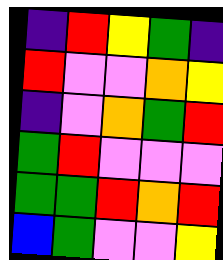[["indigo", "red", "yellow", "green", "indigo"], ["red", "violet", "violet", "orange", "yellow"], ["indigo", "violet", "orange", "green", "red"], ["green", "red", "violet", "violet", "violet"], ["green", "green", "red", "orange", "red"], ["blue", "green", "violet", "violet", "yellow"]]